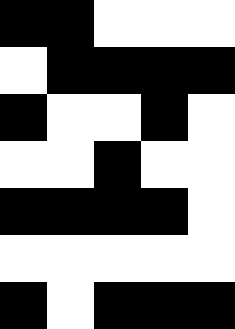[["black", "black", "white", "white", "white"], ["white", "black", "black", "black", "black"], ["black", "white", "white", "black", "white"], ["white", "white", "black", "white", "white"], ["black", "black", "black", "black", "white"], ["white", "white", "white", "white", "white"], ["black", "white", "black", "black", "black"]]